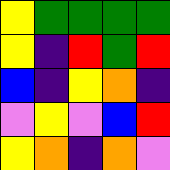[["yellow", "green", "green", "green", "green"], ["yellow", "indigo", "red", "green", "red"], ["blue", "indigo", "yellow", "orange", "indigo"], ["violet", "yellow", "violet", "blue", "red"], ["yellow", "orange", "indigo", "orange", "violet"]]